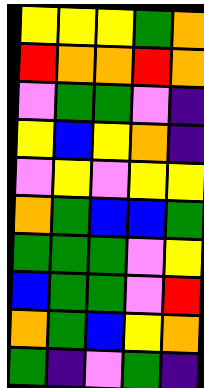[["yellow", "yellow", "yellow", "green", "orange"], ["red", "orange", "orange", "red", "orange"], ["violet", "green", "green", "violet", "indigo"], ["yellow", "blue", "yellow", "orange", "indigo"], ["violet", "yellow", "violet", "yellow", "yellow"], ["orange", "green", "blue", "blue", "green"], ["green", "green", "green", "violet", "yellow"], ["blue", "green", "green", "violet", "red"], ["orange", "green", "blue", "yellow", "orange"], ["green", "indigo", "violet", "green", "indigo"]]